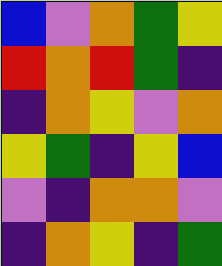[["blue", "violet", "orange", "green", "yellow"], ["red", "orange", "red", "green", "indigo"], ["indigo", "orange", "yellow", "violet", "orange"], ["yellow", "green", "indigo", "yellow", "blue"], ["violet", "indigo", "orange", "orange", "violet"], ["indigo", "orange", "yellow", "indigo", "green"]]